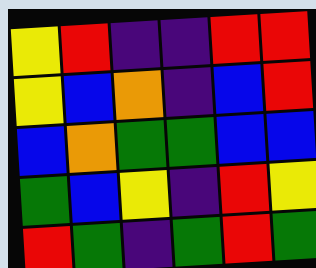[["yellow", "red", "indigo", "indigo", "red", "red"], ["yellow", "blue", "orange", "indigo", "blue", "red"], ["blue", "orange", "green", "green", "blue", "blue"], ["green", "blue", "yellow", "indigo", "red", "yellow"], ["red", "green", "indigo", "green", "red", "green"]]